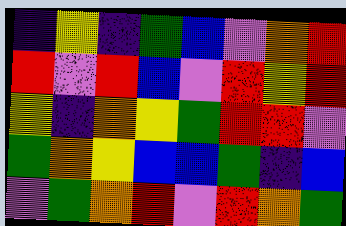[["indigo", "yellow", "indigo", "green", "blue", "violet", "orange", "red"], ["red", "violet", "red", "blue", "violet", "red", "yellow", "red"], ["yellow", "indigo", "orange", "yellow", "green", "red", "red", "violet"], ["green", "orange", "yellow", "blue", "blue", "green", "indigo", "blue"], ["violet", "green", "orange", "red", "violet", "red", "orange", "green"]]